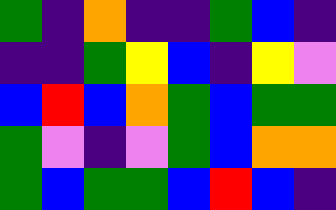[["green", "indigo", "orange", "indigo", "indigo", "green", "blue", "indigo"], ["indigo", "indigo", "green", "yellow", "blue", "indigo", "yellow", "violet"], ["blue", "red", "blue", "orange", "green", "blue", "green", "green"], ["green", "violet", "indigo", "violet", "green", "blue", "orange", "orange"], ["green", "blue", "green", "green", "blue", "red", "blue", "indigo"]]